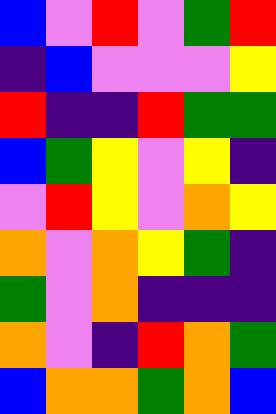[["blue", "violet", "red", "violet", "green", "red"], ["indigo", "blue", "violet", "violet", "violet", "yellow"], ["red", "indigo", "indigo", "red", "green", "green"], ["blue", "green", "yellow", "violet", "yellow", "indigo"], ["violet", "red", "yellow", "violet", "orange", "yellow"], ["orange", "violet", "orange", "yellow", "green", "indigo"], ["green", "violet", "orange", "indigo", "indigo", "indigo"], ["orange", "violet", "indigo", "red", "orange", "green"], ["blue", "orange", "orange", "green", "orange", "blue"]]